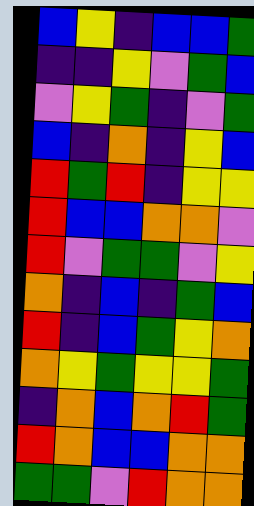[["blue", "yellow", "indigo", "blue", "blue", "green"], ["indigo", "indigo", "yellow", "violet", "green", "blue"], ["violet", "yellow", "green", "indigo", "violet", "green"], ["blue", "indigo", "orange", "indigo", "yellow", "blue"], ["red", "green", "red", "indigo", "yellow", "yellow"], ["red", "blue", "blue", "orange", "orange", "violet"], ["red", "violet", "green", "green", "violet", "yellow"], ["orange", "indigo", "blue", "indigo", "green", "blue"], ["red", "indigo", "blue", "green", "yellow", "orange"], ["orange", "yellow", "green", "yellow", "yellow", "green"], ["indigo", "orange", "blue", "orange", "red", "green"], ["red", "orange", "blue", "blue", "orange", "orange"], ["green", "green", "violet", "red", "orange", "orange"]]